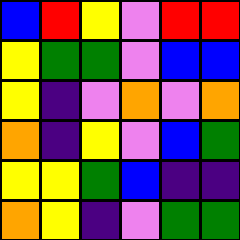[["blue", "red", "yellow", "violet", "red", "red"], ["yellow", "green", "green", "violet", "blue", "blue"], ["yellow", "indigo", "violet", "orange", "violet", "orange"], ["orange", "indigo", "yellow", "violet", "blue", "green"], ["yellow", "yellow", "green", "blue", "indigo", "indigo"], ["orange", "yellow", "indigo", "violet", "green", "green"]]